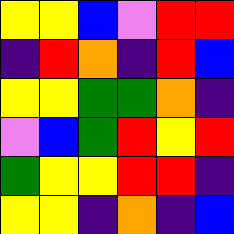[["yellow", "yellow", "blue", "violet", "red", "red"], ["indigo", "red", "orange", "indigo", "red", "blue"], ["yellow", "yellow", "green", "green", "orange", "indigo"], ["violet", "blue", "green", "red", "yellow", "red"], ["green", "yellow", "yellow", "red", "red", "indigo"], ["yellow", "yellow", "indigo", "orange", "indigo", "blue"]]